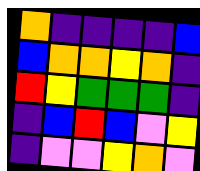[["orange", "indigo", "indigo", "indigo", "indigo", "blue"], ["blue", "orange", "orange", "yellow", "orange", "indigo"], ["red", "yellow", "green", "green", "green", "indigo"], ["indigo", "blue", "red", "blue", "violet", "yellow"], ["indigo", "violet", "violet", "yellow", "orange", "violet"]]